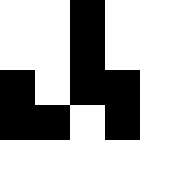[["white", "white", "black", "white", "white"], ["white", "white", "black", "white", "white"], ["black", "white", "black", "black", "white"], ["black", "black", "white", "black", "white"], ["white", "white", "white", "white", "white"]]